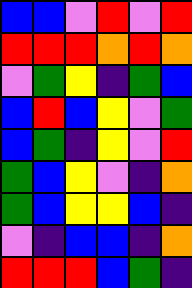[["blue", "blue", "violet", "red", "violet", "red"], ["red", "red", "red", "orange", "red", "orange"], ["violet", "green", "yellow", "indigo", "green", "blue"], ["blue", "red", "blue", "yellow", "violet", "green"], ["blue", "green", "indigo", "yellow", "violet", "red"], ["green", "blue", "yellow", "violet", "indigo", "orange"], ["green", "blue", "yellow", "yellow", "blue", "indigo"], ["violet", "indigo", "blue", "blue", "indigo", "orange"], ["red", "red", "red", "blue", "green", "indigo"]]